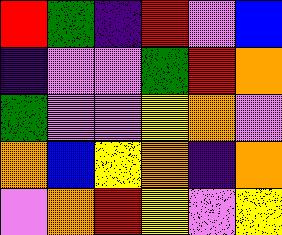[["red", "green", "indigo", "red", "violet", "blue"], ["indigo", "violet", "violet", "green", "red", "orange"], ["green", "violet", "violet", "yellow", "orange", "violet"], ["orange", "blue", "yellow", "orange", "indigo", "orange"], ["violet", "orange", "red", "yellow", "violet", "yellow"]]